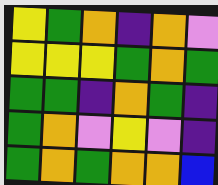[["yellow", "green", "orange", "indigo", "orange", "violet"], ["yellow", "yellow", "yellow", "green", "orange", "green"], ["green", "green", "indigo", "orange", "green", "indigo"], ["green", "orange", "violet", "yellow", "violet", "indigo"], ["green", "orange", "green", "orange", "orange", "blue"]]